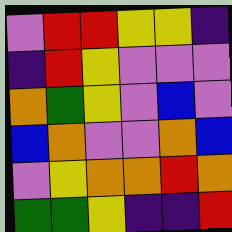[["violet", "red", "red", "yellow", "yellow", "indigo"], ["indigo", "red", "yellow", "violet", "violet", "violet"], ["orange", "green", "yellow", "violet", "blue", "violet"], ["blue", "orange", "violet", "violet", "orange", "blue"], ["violet", "yellow", "orange", "orange", "red", "orange"], ["green", "green", "yellow", "indigo", "indigo", "red"]]